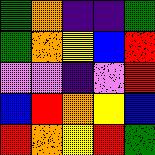[["green", "orange", "indigo", "indigo", "green"], ["green", "orange", "yellow", "blue", "red"], ["violet", "violet", "indigo", "violet", "red"], ["blue", "red", "orange", "yellow", "blue"], ["red", "orange", "yellow", "red", "green"]]